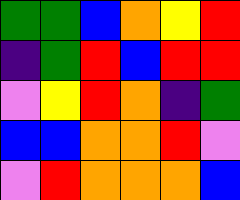[["green", "green", "blue", "orange", "yellow", "red"], ["indigo", "green", "red", "blue", "red", "red"], ["violet", "yellow", "red", "orange", "indigo", "green"], ["blue", "blue", "orange", "orange", "red", "violet"], ["violet", "red", "orange", "orange", "orange", "blue"]]